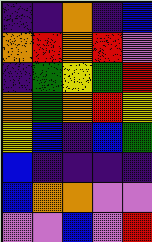[["indigo", "indigo", "orange", "indigo", "blue"], ["orange", "red", "orange", "red", "violet"], ["indigo", "green", "yellow", "green", "red"], ["orange", "green", "orange", "red", "yellow"], ["yellow", "blue", "indigo", "blue", "green"], ["blue", "indigo", "indigo", "indigo", "indigo"], ["blue", "orange", "orange", "violet", "violet"], ["violet", "violet", "blue", "violet", "red"]]